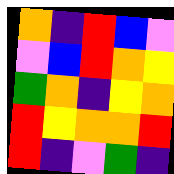[["orange", "indigo", "red", "blue", "violet"], ["violet", "blue", "red", "orange", "yellow"], ["green", "orange", "indigo", "yellow", "orange"], ["red", "yellow", "orange", "orange", "red"], ["red", "indigo", "violet", "green", "indigo"]]